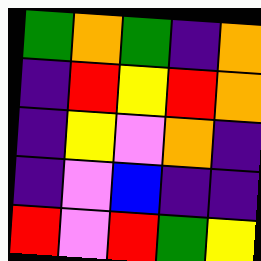[["green", "orange", "green", "indigo", "orange"], ["indigo", "red", "yellow", "red", "orange"], ["indigo", "yellow", "violet", "orange", "indigo"], ["indigo", "violet", "blue", "indigo", "indigo"], ["red", "violet", "red", "green", "yellow"]]